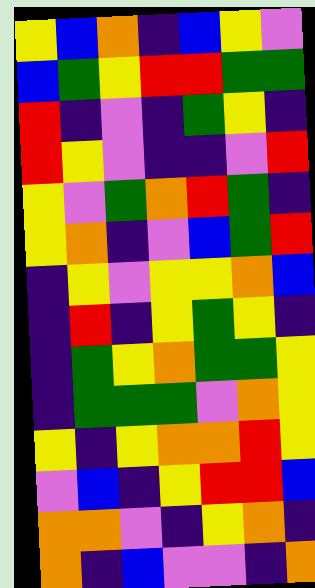[["yellow", "blue", "orange", "indigo", "blue", "yellow", "violet"], ["blue", "green", "yellow", "red", "red", "green", "green"], ["red", "indigo", "violet", "indigo", "green", "yellow", "indigo"], ["red", "yellow", "violet", "indigo", "indigo", "violet", "red"], ["yellow", "violet", "green", "orange", "red", "green", "indigo"], ["yellow", "orange", "indigo", "violet", "blue", "green", "red"], ["indigo", "yellow", "violet", "yellow", "yellow", "orange", "blue"], ["indigo", "red", "indigo", "yellow", "green", "yellow", "indigo"], ["indigo", "green", "yellow", "orange", "green", "green", "yellow"], ["indigo", "green", "green", "green", "violet", "orange", "yellow"], ["yellow", "indigo", "yellow", "orange", "orange", "red", "yellow"], ["violet", "blue", "indigo", "yellow", "red", "red", "blue"], ["orange", "orange", "violet", "indigo", "yellow", "orange", "indigo"], ["orange", "indigo", "blue", "violet", "violet", "indigo", "orange"]]